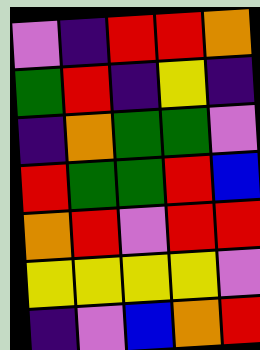[["violet", "indigo", "red", "red", "orange"], ["green", "red", "indigo", "yellow", "indigo"], ["indigo", "orange", "green", "green", "violet"], ["red", "green", "green", "red", "blue"], ["orange", "red", "violet", "red", "red"], ["yellow", "yellow", "yellow", "yellow", "violet"], ["indigo", "violet", "blue", "orange", "red"]]